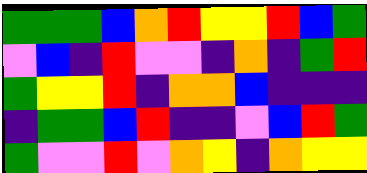[["green", "green", "green", "blue", "orange", "red", "yellow", "yellow", "red", "blue", "green"], ["violet", "blue", "indigo", "red", "violet", "violet", "indigo", "orange", "indigo", "green", "red"], ["green", "yellow", "yellow", "red", "indigo", "orange", "orange", "blue", "indigo", "indigo", "indigo"], ["indigo", "green", "green", "blue", "red", "indigo", "indigo", "violet", "blue", "red", "green"], ["green", "violet", "violet", "red", "violet", "orange", "yellow", "indigo", "orange", "yellow", "yellow"]]